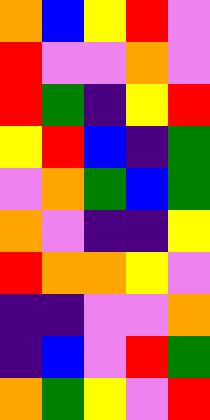[["orange", "blue", "yellow", "red", "violet"], ["red", "violet", "violet", "orange", "violet"], ["red", "green", "indigo", "yellow", "red"], ["yellow", "red", "blue", "indigo", "green"], ["violet", "orange", "green", "blue", "green"], ["orange", "violet", "indigo", "indigo", "yellow"], ["red", "orange", "orange", "yellow", "violet"], ["indigo", "indigo", "violet", "violet", "orange"], ["indigo", "blue", "violet", "red", "green"], ["orange", "green", "yellow", "violet", "red"]]